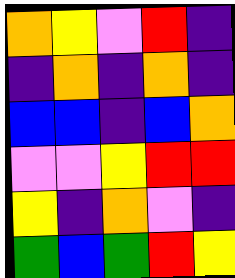[["orange", "yellow", "violet", "red", "indigo"], ["indigo", "orange", "indigo", "orange", "indigo"], ["blue", "blue", "indigo", "blue", "orange"], ["violet", "violet", "yellow", "red", "red"], ["yellow", "indigo", "orange", "violet", "indigo"], ["green", "blue", "green", "red", "yellow"]]